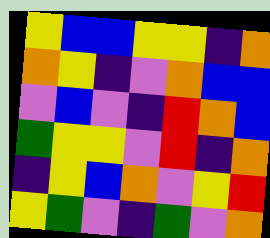[["yellow", "blue", "blue", "yellow", "yellow", "indigo", "orange"], ["orange", "yellow", "indigo", "violet", "orange", "blue", "blue"], ["violet", "blue", "violet", "indigo", "red", "orange", "blue"], ["green", "yellow", "yellow", "violet", "red", "indigo", "orange"], ["indigo", "yellow", "blue", "orange", "violet", "yellow", "red"], ["yellow", "green", "violet", "indigo", "green", "violet", "orange"]]